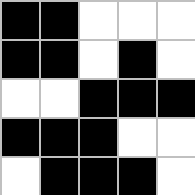[["black", "black", "white", "white", "white"], ["black", "black", "white", "black", "white"], ["white", "white", "black", "black", "black"], ["black", "black", "black", "white", "white"], ["white", "black", "black", "black", "white"]]